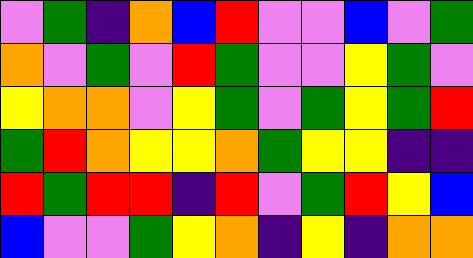[["violet", "green", "indigo", "orange", "blue", "red", "violet", "violet", "blue", "violet", "green"], ["orange", "violet", "green", "violet", "red", "green", "violet", "violet", "yellow", "green", "violet"], ["yellow", "orange", "orange", "violet", "yellow", "green", "violet", "green", "yellow", "green", "red"], ["green", "red", "orange", "yellow", "yellow", "orange", "green", "yellow", "yellow", "indigo", "indigo"], ["red", "green", "red", "red", "indigo", "red", "violet", "green", "red", "yellow", "blue"], ["blue", "violet", "violet", "green", "yellow", "orange", "indigo", "yellow", "indigo", "orange", "orange"]]